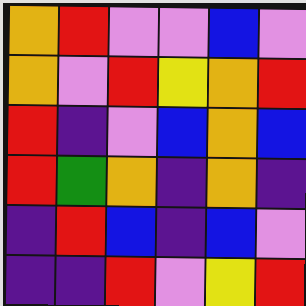[["orange", "red", "violet", "violet", "blue", "violet"], ["orange", "violet", "red", "yellow", "orange", "red"], ["red", "indigo", "violet", "blue", "orange", "blue"], ["red", "green", "orange", "indigo", "orange", "indigo"], ["indigo", "red", "blue", "indigo", "blue", "violet"], ["indigo", "indigo", "red", "violet", "yellow", "red"]]